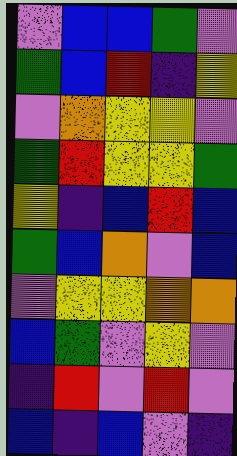[["violet", "blue", "blue", "green", "violet"], ["green", "blue", "red", "indigo", "yellow"], ["violet", "orange", "yellow", "yellow", "violet"], ["green", "red", "yellow", "yellow", "green"], ["yellow", "indigo", "blue", "red", "blue"], ["green", "blue", "orange", "violet", "blue"], ["violet", "yellow", "yellow", "orange", "orange"], ["blue", "green", "violet", "yellow", "violet"], ["indigo", "red", "violet", "red", "violet"], ["blue", "indigo", "blue", "violet", "indigo"]]